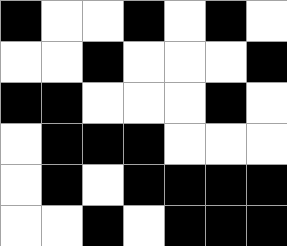[["black", "white", "white", "black", "white", "black", "white"], ["white", "white", "black", "white", "white", "white", "black"], ["black", "black", "white", "white", "white", "black", "white"], ["white", "black", "black", "black", "white", "white", "white"], ["white", "black", "white", "black", "black", "black", "black"], ["white", "white", "black", "white", "black", "black", "black"]]